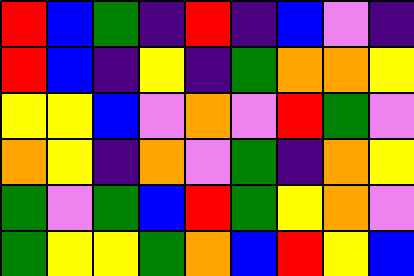[["red", "blue", "green", "indigo", "red", "indigo", "blue", "violet", "indigo"], ["red", "blue", "indigo", "yellow", "indigo", "green", "orange", "orange", "yellow"], ["yellow", "yellow", "blue", "violet", "orange", "violet", "red", "green", "violet"], ["orange", "yellow", "indigo", "orange", "violet", "green", "indigo", "orange", "yellow"], ["green", "violet", "green", "blue", "red", "green", "yellow", "orange", "violet"], ["green", "yellow", "yellow", "green", "orange", "blue", "red", "yellow", "blue"]]